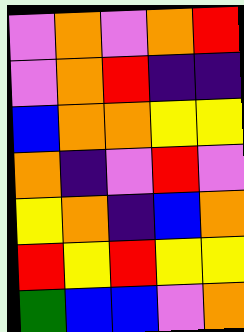[["violet", "orange", "violet", "orange", "red"], ["violet", "orange", "red", "indigo", "indigo"], ["blue", "orange", "orange", "yellow", "yellow"], ["orange", "indigo", "violet", "red", "violet"], ["yellow", "orange", "indigo", "blue", "orange"], ["red", "yellow", "red", "yellow", "yellow"], ["green", "blue", "blue", "violet", "orange"]]